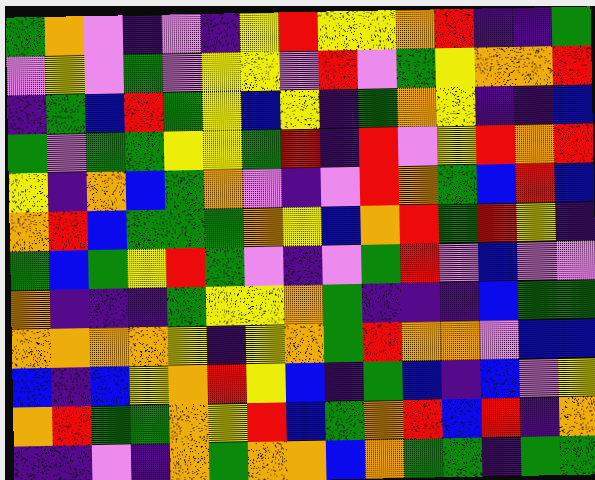[["green", "orange", "violet", "indigo", "violet", "indigo", "yellow", "red", "yellow", "yellow", "orange", "red", "indigo", "indigo", "green"], ["violet", "yellow", "violet", "green", "violet", "yellow", "yellow", "violet", "red", "violet", "green", "yellow", "orange", "orange", "red"], ["indigo", "green", "blue", "red", "green", "yellow", "blue", "yellow", "indigo", "green", "orange", "yellow", "indigo", "indigo", "blue"], ["green", "violet", "green", "green", "yellow", "yellow", "green", "red", "indigo", "red", "violet", "yellow", "red", "orange", "red"], ["yellow", "indigo", "orange", "blue", "green", "orange", "violet", "indigo", "violet", "red", "orange", "green", "blue", "red", "blue"], ["orange", "red", "blue", "green", "green", "green", "orange", "yellow", "blue", "orange", "red", "green", "red", "yellow", "indigo"], ["green", "blue", "green", "yellow", "red", "green", "violet", "indigo", "violet", "green", "red", "violet", "blue", "violet", "violet"], ["orange", "indigo", "indigo", "indigo", "green", "yellow", "yellow", "orange", "green", "indigo", "indigo", "indigo", "blue", "green", "green"], ["orange", "orange", "orange", "orange", "yellow", "indigo", "yellow", "orange", "green", "red", "orange", "orange", "violet", "blue", "blue"], ["blue", "indigo", "blue", "yellow", "orange", "red", "yellow", "blue", "indigo", "green", "blue", "indigo", "blue", "violet", "yellow"], ["orange", "red", "green", "green", "orange", "yellow", "red", "blue", "green", "orange", "red", "blue", "red", "indigo", "orange"], ["indigo", "indigo", "violet", "indigo", "orange", "green", "orange", "orange", "blue", "orange", "green", "green", "indigo", "green", "green"]]